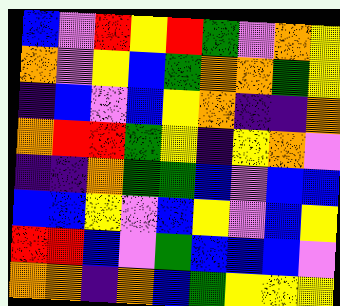[["blue", "violet", "red", "yellow", "red", "green", "violet", "orange", "yellow"], ["orange", "violet", "yellow", "blue", "green", "orange", "orange", "green", "yellow"], ["indigo", "blue", "violet", "blue", "yellow", "orange", "indigo", "indigo", "orange"], ["orange", "red", "red", "green", "yellow", "indigo", "yellow", "orange", "violet"], ["indigo", "indigo", "orange", "green", "green", "blue", "violet", "blue", "blue"], ["blue", "blue", "yellow", "violet", "blue", "yellow", "violet", "blue", "yellow"], ["red", "red", "blue", "violet", "green", "blue", "blue", "blue", "violet"], ["orange", "orange", "indigo", "orange", "blue", "green", "yellow", "yellow", "yellow"]]